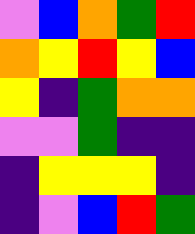[["violet", "blue", "orange", "green", "red"], ["orange", "yellow", "red", "yellow", "blue"], ["yellow", "indigo", "green", "orange", "orange"], ["violet", "violet", "green", "indigo", "indigo"], ["indigo", "yellow", "yellow", "yellow", "indigo"], ["indigo", "violet", "blue", "red", "green"]]